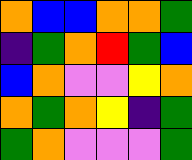[["orange", "blue", "blue", "orange", "orange", "green"], ["indigo", "green", "orange", "red", "green", "blue"], ["blue", "orange", "violet", "violet", "yellow", "orange"], ["orange", "green", "orange", "yellow", "indigo", "green"], ["green", "orange", "violet", "violet", "violet", "green"]]